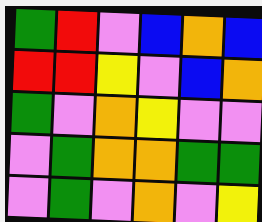[["green", "red", "violet", "blue", "orange", "blue"], ["red", "red", "yellow", "violet", "blue", "orange"], ["green", "violet", "orange", "yellow", "violet", "violet"], ["violet", "green", "orange", "orange", "green", "green"], ["violet", "green", "violet", "orange", "violet", "yellow"]]